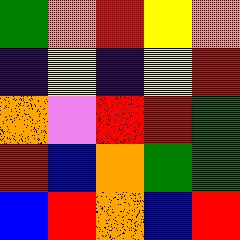[["green", "orange", "red", "yellow", "orange"], ["indigo", "yellow", "indigo", "yellow", "red"], ["orange", "violet", "red", "red", "green"], ["red", "blue", "orange", "green", "green"], ["blue", "red", "orange", "blue", "red"]]